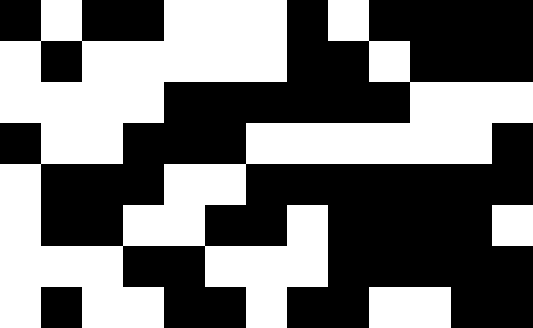[["black", "white", "black", "black", "white", "white", "white", "black", "white", "black", "black", "black", "black"], ["white", "black", "white", "white", "white", "white", "white", "black", "black", "white", "black", "black", "black"], ["white", "white", "white", "white", "black", "black", "black", "black", "black", "black", "white", "white", "white"], ["black", "white", "white", "black", "black", "black", "white", "white", "white", "white", "white", "white", "black"], ["white", "black", "black", "black", "white", "white", "black", "black", "black", "black", "black", "black", "black"], ["white", "black", "black", "white", "white", "black", "black", "white", "black", "black", "black", "black", "white"], ["white", "white", "white", "black", "black", "white", "white", "white", "black", "black", "black", "black", "black"], ["white", "black", "white", "white", "black", "black", "white", "black", "black", "white", "white", "black", "black"]]